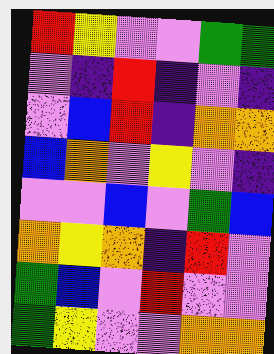[["red", "yellow", "violet", "violet", "green", "green"], ["violet", "indigo", "red", "indigo", "violet", "indigo"], ["violet", "blue", "red", "indigo", "orange", "orange"], ["blue", "orange", "violet", "yellow", "violet", "indigo"], ["violet", "violet", "blue", "violet", "green", "blue"], ["orange", "yellow", "orange", "indigo", "red", "violet"], ["green", "blue", "violet", "red", "violet", "violet"], ["green", "yellow", "violet", "violet", "orange", "orange"]]